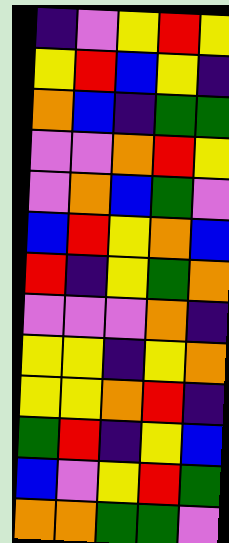[["indigo", "violet", "yellow", "red", "yellow"], ["yellow", "red", "blue", "yellow", "indigo"], ["orange", "blue", "indigo", "green", "green"], ["violet", "violet", "orange", "red", "yellow"], ["violet", "orange", "blue", "green", "violet"], ["blue", "red", "yellow", "orange", "blue"], ["red", "indigo", "yellow", "green", "orange"], ["violet", "violet", "violet", "orange", "indigo"], ["yellow", "yellow", "indigo", "yellow", "orange"], ["yellow", "yellow", "orange", "red", "indigo"], ["green", "red", "indigo", "yellow", "blue"], ["blue", "violet", "yellow", "red", "green"], ["orange", "orange", "green", "green", "violet"]]